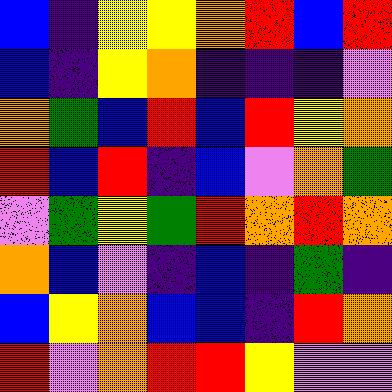[["blue", "indigo", "yellow", "yellow", "orange", "red", "blue", "red"], ["blue", "indigo", "yellow", "orange", "indigo", "indigo", "indigo", "violet"], ["orange", "green", "blue", "red", "blue", "red", "yellow", "orange"], ["red", "blue", "red", "indigo", "blue", "violet", "orange", "green"], ["violet", "green", "yellow", "green", "red", "orange", "red", "orange"], ["orange", "blue", "violet", "indigo", "blue", "indigo", "green", "indigo"], ["blue", "yellow", "orange", "blue", "blue", "indigo", "red", "orange"], ["red", "violet", "orange", "red", "red", "yellow", "violet", "violet"]]